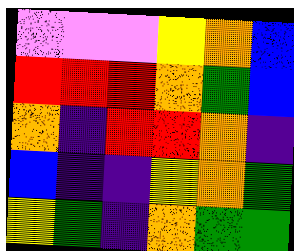[["violet", "violet", "violet", "yellow", "orange", "blue"], ["red", "red", "red", "orange", "green", "blue"], ["orange", "indigo", "red", "red", "orange", "indigo"], ["blue", "indigo", "indigo", "yellow", "orange", "green"], ["yellow", "green", "indigo", "orange", "green", "green"]]